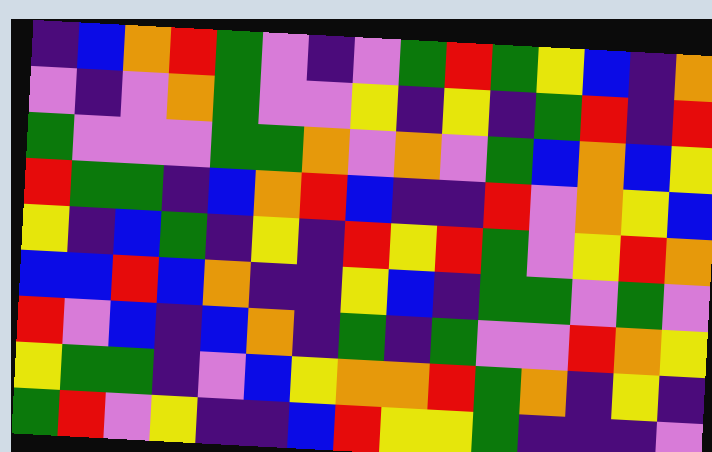[["indigo", "blue", "orange", "red", "green", "violet", "indigo", "violet", "green", "red", "green", "yellow", "blue", "indigo", "orange"], ["violet", "indigo", "violet", "orange", "green", "violet", "violet", "yellow", "indigo", "yellow", "indigo", "green", "red", "indigo", "red"], ["green", "violet", "violet", "violet", "green", "green", "orange", "violet", "orange", "violet", "green", "blue", "orange", "blue", "yellow"], ["red", "green", "green", "indigo", "blue", "orange", "red", "blue", "indigo", "indigo", "red", "violet", "orange", "yellow", "blue"], ["yellow", "indigo", "blue", "green", "indigo", "yellow", "indigo", "red", "yellow", "red", "green", "violet", "yellow", "red", "orange"], ["blue", "blue", "red", "blue", "orange", "indigo", "indigo", "yellow", "blue", "indigo", "green", "green", "violet", "green", "violet"], ["red", "violet", "blue", "indigo", "blue", "orange", "indigo", "green", "indigo", "green", "violet", "violet", "red", "orange", "yellow"], ["yellow", "green", "green", "indigo", "violet", "blue", "yellow", "orange", "orange", "red", "green", "orange", "indigo", "yellow", "indigo"], ["green", "red", "violet", "yellow", "indigo", "indigo", "blue", "red", "yellow", "yellow", "green", "indigo", "indigo", "indigo", "violet"]]